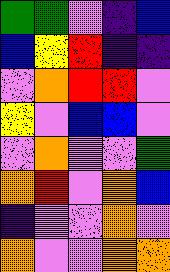[["green", "green", "violet", "indigo", "blue"], ["blue", "yellow", "red", "indigo", "indigo"], ["violet", "orange", "red", "red", "violet"], ["yellow", "violet", "blue", "blue", "violet"], ["violet", "orange", "violet", "violet", "green"], ["orange", "red", "violet", "orange", "blue"], ["indigo", "violet", "violet", "orange", "violet"], ["orange", "violet", "violet", "orange", "orange"]]